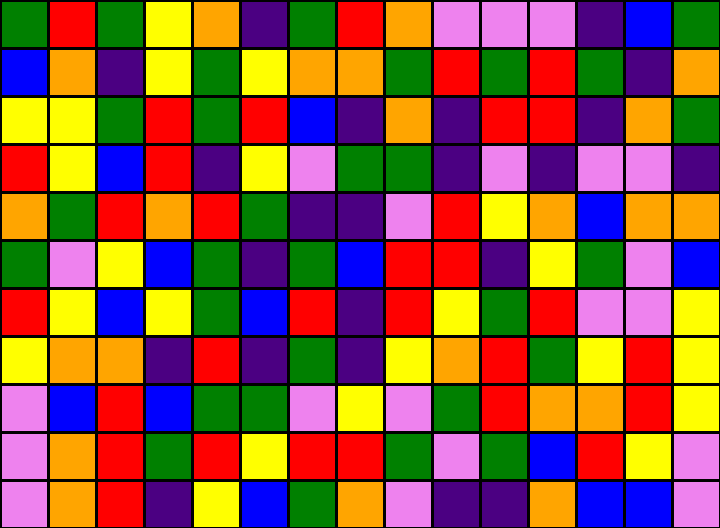[["green", "red", "green", "yellow", "orange", "indigo", "green", "red", "orange", "violet", "violet", "violet", "indigo", "blue", "green"], ["blue", "orange", "indigo", "yellow", "green", "yellow", "orange", "orange", "green", "red", "green", "red", "green", "indigo", "orange"], ["yellow", "yellow", "green", "red", "green", "red", "blue", "indigo", "orange", "indigo", "red", "red", "indigo", "orange", "green"], ["red", "yellow", "blue", "red", "indigo", "yellow", "violet", "green", "green", "indigo", "violet", "indigo", "violet", "violet", "indigo"], ["orange", "green", "red", "orange", "red", "green", "indigo", "indigo", "violet", "red", "yellow", "orange", "blue", "orange", "orange"], ["green", "violet", "yellow", "blue", "green", "indigo", "green", "blue", "red", "red", "indigo", "yellow", "green", "violet", "blue"], ["red", "yellow", "blue", "yellow", "green", "blue", "red", "indigo", "red", "yellow", "green", "red", "violet", "violet", "yellow"], ["yellow", "orange", "orange", "indigo", "red", "indigo", "green", "indigo", "yellow", "orange", "red", "green", "yellow", "red", "yellow"], ["violet", "blue", "red", "blue", "green", "green", "violet", "yellow", "violet", "green", "red", "orange", "orange", "red", "yellow"], ["violet", "orange", "red", "green", "red", "yellow", "red", "red", "green", "violet", "green", "blue", "red", "yellow", "violet"], ["violet", "orange", "red", "indigo", "yellow", "blue", "green", "orange", "violet", "indigo", "indigo", "orange", "blue", "blue", "violet"]]